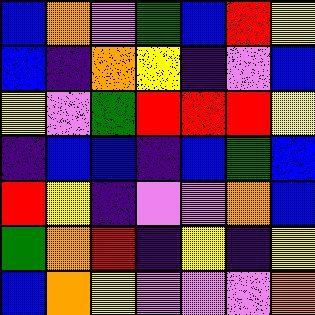[["blue", "orange", "violet", "green", "blue", "red", "yellow"], ["blue", "indigo", "orange", "yellow", "indigo", "violet", "blue"], ["yellow", "violet", "green", "red", "red", "red", "yellow"], ["indigo", "blue", "blue", "indigo", "blue", "green", "blue"], ["red", "yellow", "indigo", "violet", "violet", "orange", "blue"], ["green", "orange", "red", "indigo", "yellow", "indigo", "yellow"], ["blue", "orange", "yellow", "violet", "violet", "violet", "orange"]]